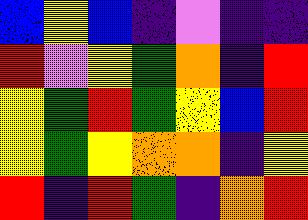[["blue", "yellow", "blue", "indigo", "violet", "indigo", "indigo"], ["red", "violet", "yellow", "green", "orange", "indigo", "red"], ["yellow", "green", "red", "green", "yellow", "blue", "red"], ["yellow", "green", "yellow", "orange", "orange", "indigo", "yellow"], ["red", "indigo", "red", "green", "indigo", "orange", "red"]]